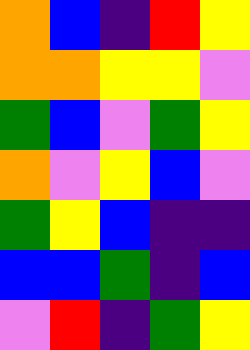[["orange", "blue", "indigo", "red", "yellow"], ["orange", "orange", "yellow", "yellow", "violet"], ["green", "blue", "violet", "green", "yellow"], ["orange", "violet", "yellow", "blue", "violet"], ["green", "yellow", "blue", "indigo", "indigo"], ["blue", "blue", "green", "indigo", "blue"], ["violet", "red", "indigo", "green", "yellow"]]